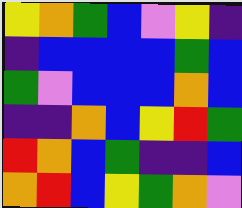[["yellow", "orange", "green", "blue", "violet", "yellow", "indigo"], ["indigo", "blue", "blue", "blue", "blue", "green", "blue"], ["green", "violet", "blue", "blue", "blue", "orange", "blue"], ["indigo", "indigo", "orange", "blue", "yellow", "red", "green"], ["red", "orange", "blue", "green", "indigo", "indigo", "blue"], ["orange", "red", "blue", "yellow", "green", "orange", "violet"]]